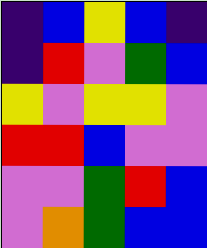[["indigo", "blue", "yellow", "blue", "indigo"], ["indigo", "red", "violet", "green", "blue"], ["yellow", "violet", "yellow", "yellow", "violet"], ["red", "red", "blue", "violet", "violet"], ["violet", "violet", "green", "red", "blue"], ["violet", "orange", "green", "blue", "blue"]]